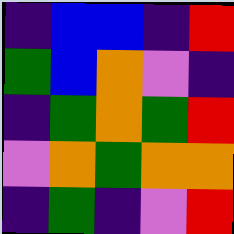[["indigo", "blue", "blue", "indigo", "red"], ["green", "blue", "orange", "violet", "indigo"], ["indigo", "green", "orange", "green", "red"], ["violet", "orange", "green", "orange", "orange"], ["indigo", "green", "indigo", "violet", "red"]]